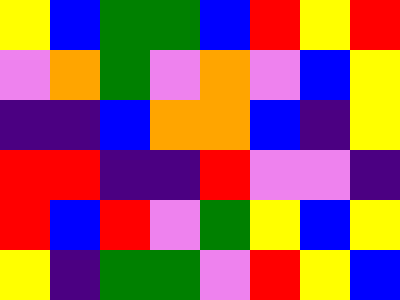[["yellow", "blue", "green", "green", "blue", "red", "yellow", "red"], ["violet", "orange", "green", "violet", "orange", "violet", "blue", "yellow"], ["indigo", "indigo", "blue", "orange", "orange", "blue", "indigo", "yellow"], ["red", "red", "indigo", "indigo", "red", "violet", "violet", "indigo"], ["red", "blue", "red", "violet", "green", "yellow", "blue", "yellow"], ["yellow", "indigo", "green", "green", "violet", "red", "yellow", "blue"]]